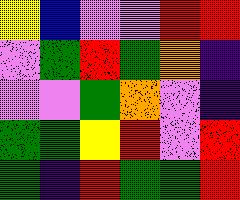[["yellow", "blue", "violet", "violet", "red", "red"], ["violet", "green", "red", "green", "orange", "indigo"], ["violet", "violet", "green", "orange", "violet", "indigo"], ["green", "green", "yellow", "red", "violet", "red"], ["green", "indigo", "red", "green", "green", "red"]]